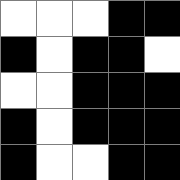[["white", "white", "white", "black", "black"], ["black", "white", "black", "black", "white"], ["white", "white", "black", "black", "black"], ["black", "white", "black", "black", "black"], ["black", "white", "white", "black", "black"]]